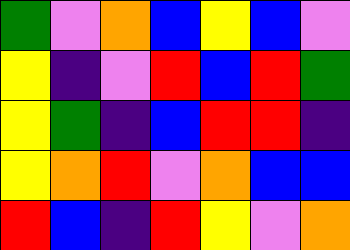[["green", "violet", "orange", "blue", "yellow", "blue", "violet"], ["yellow", "indigo", "violet", "red", "blue", "red", "green"], ["yellow", "green", "indigo", "blue", "red", "red", "indigo"], ["yellow", "orange", "red", "violet", "orange", "blue", "blue"], ["red", "blue", "indigo", "red", "yellow", "violet", "orange"]]